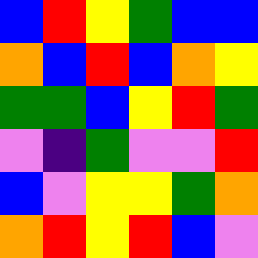[["blue", "red", "yellow", "green", "blue", "blue"], ["orange", "blue", "red", "blue", "orange", "yellow"], ["green", "green", "blue", "yellow", "red", "green"], ["violet", "indigo", "green", "violet", "violet", "red"], ["blue", "violet", "yellow", "yellow", "green", "orange"], ["orange", "red", "yellow", "red", "blue", "violet"]]